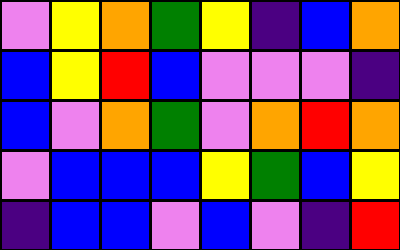[["violet", "yellow", "orange", "green", "yellow", "indigo", "blue", "orange"], ["blue", "yellow", "red", "blue", "violet", "violet", "violet", "indigo"], ["blue", "violet", "orange", "green", "violet", "orange", "red", "orange"], ["violet", "blue", "blue", "blue", "yellow", "green", "blue", "yellow"], ["indigo", "blue", "blue", "violet", "blue", "violet", "indigo", "red"]]